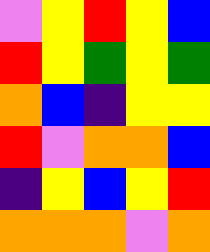[["violet", "yellow", "red", "yellow", "blue"], ["red", "yellow", "green", "yellow", "green"], ["orange", "blue", "indigo", "yellow", "yellow"], ["red", "violet", "orange", "orange", "blue"], ["indigo", "yellow", "blue", "yellow", "red"], ["orange", "orange", "orange", "violet", "orange"]]